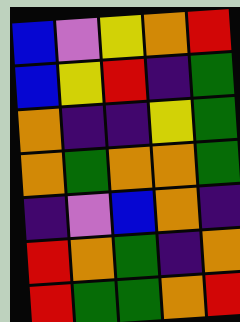[["blue", "violet", "yellow", "orange", "red"], ["blue", "yellow", "red", "indigo", "green"], ["orange", "indigo", "indigo", "yellow", "green"], ["orange", "green", "orange", "orange", "green"], ["indigo", "violet", "blue", "orange", "indigo"], ["red", "orange", "green", "indigo", "orange"], ["red", "green", "green", "orange", "red"]]